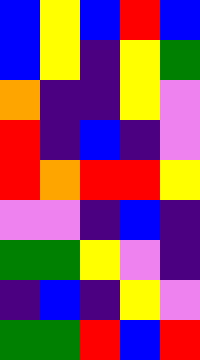[["blue", "yellow", "blue", "red", "blue"], ["blue", "yellow", "indigo", "yellow", "green"], ["orange", "indigo", "indigo", "yellow", "violet"], ["red", "indigo", "blue", "indigo", "violet"], ["red", "orange", "red", "red", "yellow"], ["violet", "violet", "indigo", "blue", "indigo"], ["green", "green", "yellow", "violet", "indigo"], ["indigo", "blue", "indigo", "yellow", "violet"], ["green", "green", "red", "blue", "red"]]